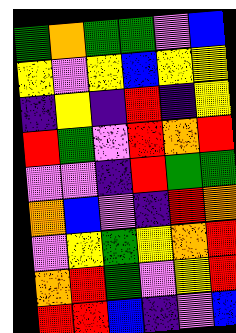[["green", "orange", "green", "green", "violet", "blue"], ["yellow", "violet", "yellow", "blue", "yellow", "yellow"], ["indigo", "yellow", "indigo", "red", "indigo", "yellow"], ["red", "green", "violet", "red", "orange", "red"], ["violet", "violet", "indigo", "red", "green", "green"], ["orange", "blue", "violet", "indigo", "red", "orange"], ["violet", "yellow", "green", "yellow", "orange", "red"], ["orange", "red", "green", "violet", "yellow", "red"], ["red", "red", "blue", "indigo", "violet", "blue"]]